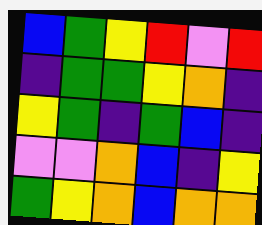[["blue", "green", "yellow", "red", "violet", "red"], ["indigo", "green", "green", "yellow", "orange", "indigo"], ["yellow", "green", "indigo", "green", "blue", "indigo"], ["violet", "violet", "orange", "blue", "indigo", "yellow"], ["green", "yellow", "orange", "blue", "orange", "orange"]]